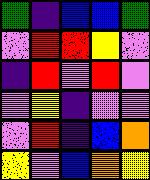[["green", "indigo", "blue", "blue", "green"], ["violet", "red", "red", "yellow", "violet"], ["indigo", "red", "violet", "red", "violet"], ["violet", "yellow", "indigo", "violet", "violet"], ["violet", "red", "indigo", "blue", "orange"], ["yellow", "violet", "blue", "orange", "yellow"]]